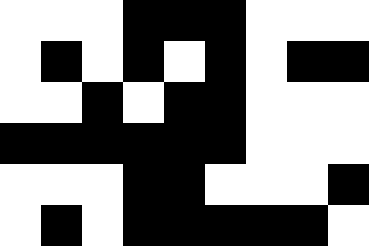[["white", "white", "white", "black", "black", "black", "white", "white", "white"], ["white", "black", "white", "black", "white", "black", "white", "black", "black"], ["white", "white", "black", "white", "black", "black", "white", "white", "white"], ["black", "black", "black", "black", "black", "black", "white", "white", "white"], ["white", "white", "white", "black", "black", "white", "white", "white", "black"], ["white", "black", "white", "black", "black", "black", "black", "black", "white"]]